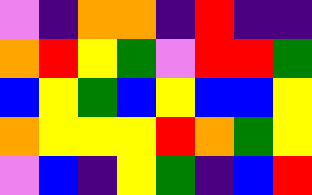[["violet", "indigo", "orange", "orange", "indigo", "red", "indigo", "indigo"], ["orange", "red", "yellow", "green", "violet", "red", "red", "green"], ["blue", "yellow", "green", "blue", "yellow", "blue", "blue", "yellow"], ["orange", "yellow", "yellow", "yellow", "red", "orange", "green", "yellow"], ["violet", "blue", "indigo", "yellow", "green", "indigo", "blue", "red"]]